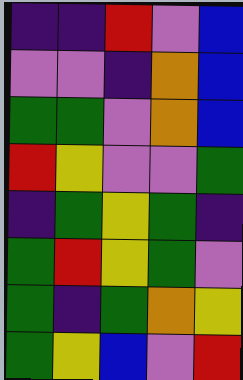[["indigo", "indigo", "red", "violet", "blue"], ["violet", "violet", "indigo", "orange", "blue"], ["green", "green", "violet", "orange", "blue"], ["red", "yellow", "violet", "violet", "green"], ["indigo", "green", "yellow", "green", "indigo"], ["green", "red", "yellow", "green", "violet"], ["green", "indigo", "green", "orange", "yellow"], ["green", "yellow", "blue", "violet", "red"]]